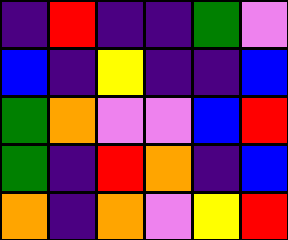[["indigo", "red", "indigo", "indigo", "green", "violet"], ["blue", "indigo", "yellow", "indigo", "indigo", "blue"], ["green", "orange", "violet", "violet", "blue", "red"], ["green", "indigo", "red", "orange", "indigo", "blue"], ["orange", "indigo", "orange", "violet", "yellow", "red"]]